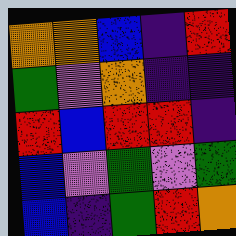[["orange", "orange", "blue", "indigo", "red"], ["green", "violet", "orange", "indigo", "indigo"], ["red", "blue", "red", "red", "indigo"], ["blue", "violet", "green", "violet", "green"], ["blue", "indigo", "green", "red", "orange"]]